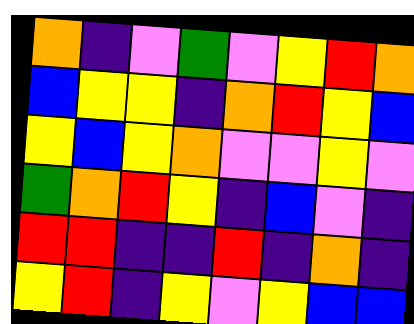[["orange", "indigo", "violet", "green", "violet", "yellow", "red", "orange"], ["blue", "yellow", "yellow", "indigo", "orange", "red", "yellow", "blue"], ["yellow", "blue", "yellow", "orange", "violet", "violet", "yellow", "violet"], ["green", "orange", "red", "yellow", "indigo", "blue", "violet", "indigo"], ["red", "red", "indigo", "indigo", "red", "indigo", "orange", "indigo"], ["yellow", "red", "indigo", "yellow", "violet", "yellow", "blue", "blue"]]